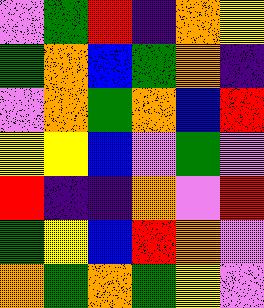[["violet", "green", "red", "indigo", "orange", "yellow"], ["green", "orange", "blue", "green", "orange", "indigo"], ["violet", "orange", "green", "orange", "blue", "red"], ["yellow", "yellow", "blue", "violet", "green", "violet"], ["red", "indigo", "indigo", "orange", "violet", "red"], ["green", "yellow", "blue", "red", "orange", "violet"], ["orange", "green", "orange", "green", "yellow", "violet"]]